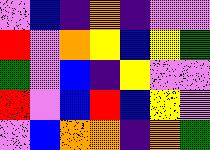[["violet", "blue", "indigo", "orange", "indigo", "violet", "violet"], ["red", "violet", "orange", "yellow", "blue", "yellow", "green"], ["green", "violet", "blue", "indigo", "yellow", "violet", "violet"], ["red", "violet", "blue", "red", "blue", "yellow", "violet"], ["violet", "blue", "orange", "orange", "indigo", "orange", "green"]]